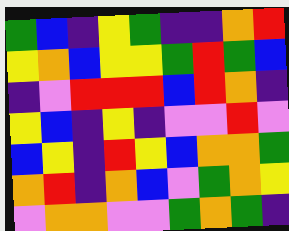[["green", "blue", "indigo", "yellow", "green", "indigo", "indigo", "orange", "red"], ["yellow", "orange", "blue", "yellow", "yellow", "green", "red", "green", "blue"], ["indigo", "violet", "red", "red", "red", "blue", "red", "orange", "indigo"], ["yellow", "blue", "indigo", "yellow", "indigo", "violet", "violet", "red", "violet"], ["blue", "yellow", "indigo", "red", "yellow", "blue", "orange", "orange", "green"], ["orange", "red", "indigo", "orange", "blue", "violet", "green", "orange", "yellow"], ["violet", "orange", "orange", "violet", "violet", "green", "orange", "green", "indigo"]]